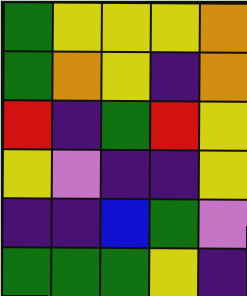[["green", "yellow", "yellow", "yellow", "orange"], ["green", "orange", "yellow", "indigo", "orange"], ["red", "indigo", "green", "red", "yellow"], ["yellow", "violet", "indigo", "indigo", "yellow"], ["indigo", "indigo", "blue", "green", "violet"], ["green", "green", "green", "yellow", "indigo"]]